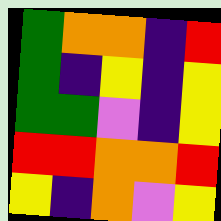[["green", "orange", "orange", "indigo", "red"], ["green", "indigo", "yellow", "indigo", "yellow"], ["green", "green", "violet", "indigo", "yellow"], ["red", "red", "orange", "orange", "red"], ["yellow", "indigo", "orange", "violet", "yellow"]]